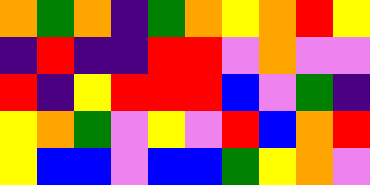[["orange", "green", "orange", "indigo", "green", "orange", "yellow", "orange", "red", "yellow"], ["indigo", "red", "indigo", "indigo", "red", "red", "violet", "orange", "violet", "violet"], ["red", "indigo", "yellow", "red", "red", "red", "blue", "violet", "green", "indigo"], ["yellow", "orange", "green", "violet", "yellow", "violet", "red", "blue", "orange", "red"], ["yellow", "blue", "blue", "violet", "blue", "blue", "green", "yellow", "orange", "violet"]]